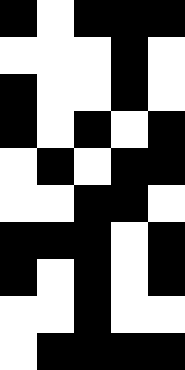[["black", "white", "black", "black", "black"], ["white", "white", "white", "black", "white"], ["black", "white", "white", "black", "white"], ["black", "white", "black", "white", "black"], ["white", "black", "white", "black", "black"], ["white", "white", "black", "black", "white"], ["black", "black", "black", "white", "black"], ["black", "white", "black", "white", "black"], ["white", "white", "black", "white", "white"], ["white", "black", "black", "black", "black"]]